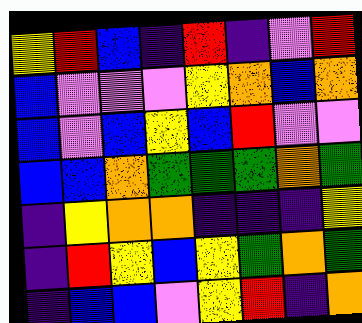[["yellow", "red", "blue", "indigo", "red", "indigo", "violet", "red"], ["blue", "violet", "violet", "violet", "yellow", "orange", "blue", "orange"], ["blue", "violet", "blue", "yellow", "blue", "red", "violet", "violet"], ["blue", "blue", "orange", "green", "green", "green", "orange", "green"], ["indigo", "yellow", "orange", "orange", "indigo", "indigo", "indigo", "yellow"], ["indigo", "red", "yellow", "blue", "yellow", "green", "orange", "green"], ["indigo", "blue", "blue", "violet", "yellow", "red", "indigo", "orange"]]